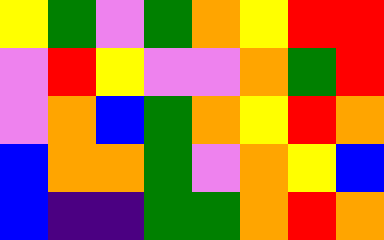[["yellow", "green", "violet", "green", "orange", "yellow", "red", "red"], ["violet", "red", "yellow", "violet", "violet", "orange", "green", "red"], ["violet", "orange", "blue", "green", "orange", "yellow", "red", "orange"], ["blue", "orange", "orange", "green", "violet", "orange", "yellow", "blue"], ["blue", "indigo", "indigo", "green", "green", "orange", "red", "orange"]]